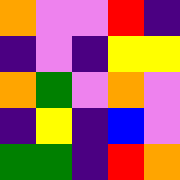[["orange", "violet", "violet", "red", "indigo"], ["indigo", "violet", "indigo", "yellow", "yellow"], ["orange", "green", "violet", "orange", "violet"], ["indigo", "yellow", "indigo", "blue", "violet"], ["green", "green", "indigo", "red", "orange"]]